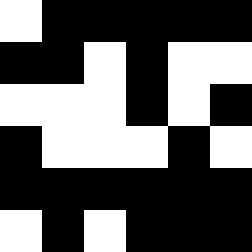[["white", "black", "black", "black", "black", "black"], ["black", "black", "white", "black", "white", "white"], ["white", "white", "white", "black", "white", "black"], ["black", "white", "white", "white", "black", "white"], ["black", "black", "black", "black", "black", "black"], ["white", "black", "white", "black", "black", "black"]]